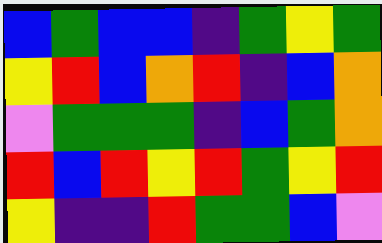[["blue", "green", "blue", "blue", "indigo", "green", "yellow", "green"], ["yellow", "red", "blue", "orange", "red", "indigo", "blue", "orange"], ["violet", "green", "green", "green", "indigo", "blue", "green", "orange"], ["red", "blue", "red", "yellow", "red", "green", "yellow", "red"], ["yellow", "indigo", "indigo", "red", "green", "green", "blue", "violet"]]